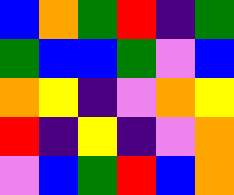[["blue", "orange", "green", "red", "indigo", "green"], ["green", "blue", "blue", "green", "violet", "blue"], ["orange", "yellow", "indigo", "violet", "orange", "yellow"], ["red", "indigo", "yellow", "indigo", "violet", "orange"], ["violet", "blue", "green", "red", "blue", "orange"]]